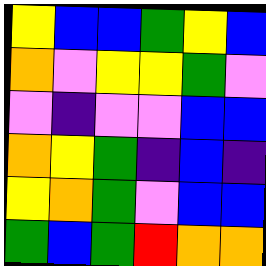[["yellow", "blue", "blue", "green", "yellow", "blue"], ["orange", "violet", "yellow", "yellow", "green", "violet"], ["violet", "indigo", "violet", "violet", "blue", "blue"], ["orange", "yellow", "green", "indigo", "blue", "indigo"], ["yellow", "orange", "green", "violet", "blue", "blue"], ["green", "blue", "green", "red", "orange", "orange"]]